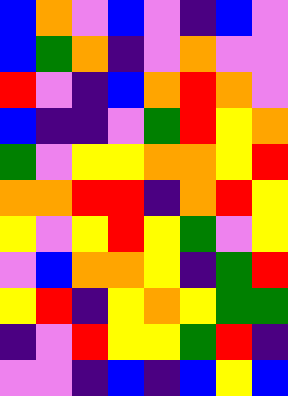[["blue", "orange", "violet", "blue", "violet", "indigo", "blue", "violet"], ["blue", "green", "orange", "indigo", "violet", "orange", "violet", "violet"], ["red", "violet", "indigo", "blue", "orange", "red", "orange", "violet"], ["blue", "indigo", "indigo", "violet", "green", "red", "yellow", "orange"], ["green", "violet", "yellow", "yellow", "orange", "orange", "yellow", "red"], ["orange", "orange", "red", "red", "indigo", "orange", "red", "yellow"], ["yellow", "violet", "yellow", "red", "yellow", "green", "violet", "yellow"], ["violet", "blue", "orange", "orange", "yellow", "indigo", "green", "red"], ["yellow", "red", "indigo", "yellow", "orange", "yellow", "green", "green"], ["indigo", "violet", "red", "yellow", "yellow", "green", "red", "indigo"], ["violet", "violet", "indigo", "blue", "indigo", "blue", "yellow", "blue"]]